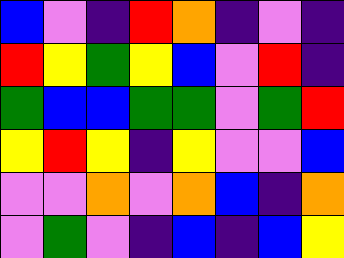[["blue", "violet", "indigo", "red", "orange", "indigo", "violet", "indigo"], ["red", "yellow", "green", "yellow", "blue", "violet", "red", "indigo"], ["green", "blue", "blue", "green", "green", "violet", "green", "red"], ["yellow", "red", "yellow", "indigo", "yellow", "violet", "violet", "blue"], ["violet", "violet", "orange", "violet", "orange", "blue", "indigo", "orange"], ["violet", "green", "violet", "indigo", "blue", "indigo", "blue", "yellow"]]